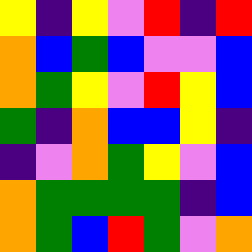[["yellow", "indigo", "yellow", "violet", "red", "indigo", "red"], ["orange", "blue", "green", "blue", "violet", "violet", "blue"], ["orange", "green", "yellow", "violet", "red", "yellow", "blue"], ["green", "indigo", "orange", "blue", "blue", "yellow", "indigo"], ["indigo", "violet", "orange", "green", "yellow", "violet", "blue"], ["orange", "green", "green", "green", "green", "indigo", "blue"], ["orange", "green", "blue", "red", "green", "violet", "orange"]]